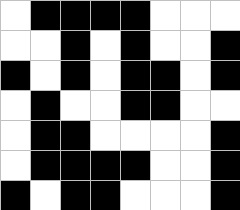[["white", "black", "black", "black", "black", "white", "white", "white"], ["white", "white", "black", "white", "black", "white", "white", "black"], ["black", "white", "black", "white", "black", "black", "white", "black"], ["white", "black", "white", "white", "black", "black", "white", "white"], ["white", "black", "black", "white", "white", "white", "white", "black"], ["white", "black", "black", "black", "black", "white", "white", "black"], ["black", "white", "black", "black", "white", "white", "white", "black"]]